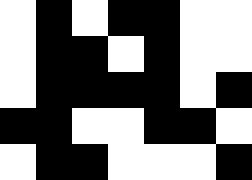[["white", "black", "white", "black", "black", "white", "white"], ["white", "black", "black", "white", "black", "white", "white"], ["white", "black", "black", "black", "black", "white", "black"], ["black", "black", "white", "white", "black", "black", "white"], ["white", "black", "black", "white", "white", "white", "black"]]